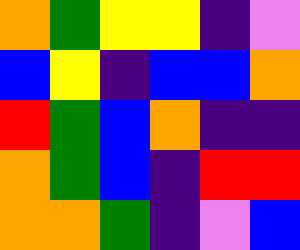[["orange", "green", "yellow", "yellow", "indigo", "violet"], ["blue", "yellow", "indigo", "blue", "blue", "orange"], ["red", "green", "blue", "orange", "indigo", "indigo"], ["orange", "green", "blue", "indigo", "red", "red"], ["orange", "orange", "green", "indigo", "violet", "blue"]]